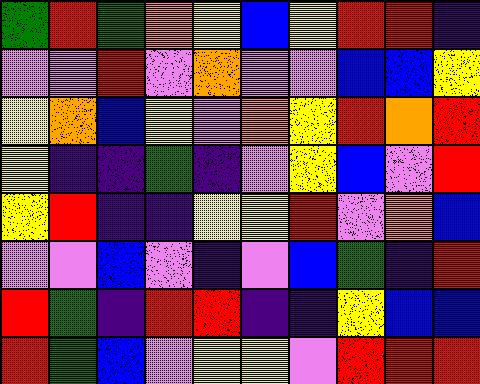[["green", "red", "green", "orange", "yellow", "blue", "yellow", "red", "red", "indigo"], ["violet", "violet", "red", "violet", "orange", "violet", "violet", "blue", "blue", "yellow"], ["yellow", "orange", "blue", "yellow", "violet", "orange", "yellow", "red", "orange", "red"], ["yellow", "indigo", "indigo", "green", "indigo", "violet", "yellow", "blue", "violet", "red"], ["yellow", "red", "indigo", "indigo", "yellow", "yellow", "red", "violet", "orange", "blue"], ["violet", "violet", "blue", "violet", "indigo", "violet", "blue", "green", "indigo", "red"], ["red", "green", "indigo", "red", "red", "indigo", "indigo", "yellow", "blue", "blue"], ["red", "green", "blue", "violet", "yellow", "yellow", "violet", "red", "red", "red"]]